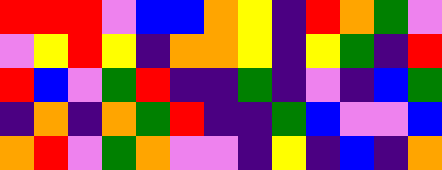[["red", "red", "red", "violet", "blue", "blue", "orange", "yellow", "indigo", "red", "orange", "green", "violet"], ["violet", "yellow", "red", "yellow", "indigo", "orange", "orange", "yellow", "indigo", "yellow", "green", "indigo", "red"], ["red", "blue", "violet", "green", "red", "indigo", "indigo", "green", "indigo", "violet", "indigo", "blue", "green"], ["indigo", "orange", "indigo", "orange", "green", "red", "indigo", "indigo", "green", "blue", "violet", "violet", "blue"], ["orange", "red", "violet", "green", "orange", "violet", "violet", "indigo", "yellow", "indigo", "blue", "indigo", "orange"]]